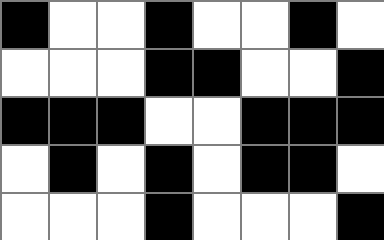[["black", "white", "white", "black", "white", "white", "black", "white"], ["white", "white", "white", "black", "black", "white", "white", "black"], ["black", "black", "black", "white", "white", "black", "black", "black"], ["white", "black", "white", "black", "white", "black", "black", "white"], ["white", "white", "white", "black", "white", "white", "white", "black"]]